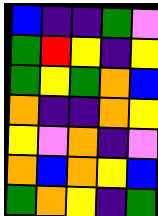[["blue", "indigo", "indigo", "green", "violet"], ["green", "red", "yellow", "indigo", "yellow"], ["green", "yellow", "green", "orange", "blue"], ["orange", "indigo", "indigo", "orange", "yellow"], ["yellow", "violet", "orange", "indigo", "violet"], ["orange", "blue", "orange", "yellow", "blue"], ["green", "orange", "yellow", "indigo", "green"]]